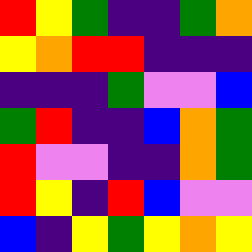[["red", "yellow", "green", "indigo", "indigo", "green", "orange"], ["yellow", "orange", "red", "red", "indigo", "indigo", "indigo"], ["indigo", "indigo", "indigo", "green", "violet", "violet", "blue"], ["green", "red", "indigo", "indigo", "blue", "orange", "green"], ["red", "violet", "violet", "indigo", "indigo", "orange", "green"], ["red", "yellow", "indigo", "red", "blue", "violet", "violet"], ["blue", "indigo", "yellow", "green", "yellow", "orange", "yellow"]]